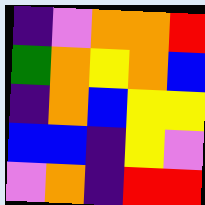[["indigo", "violet", "orange", "orange", "red"], ["green", "orange", "yellow", "orange", "blue"], ["indigo", "orange", "blue", "yellow", "yellow"], ["blue", "blue", "indigo", "yellow", "violet"], ["violet", "orange", "indigo", "red", "red"]]